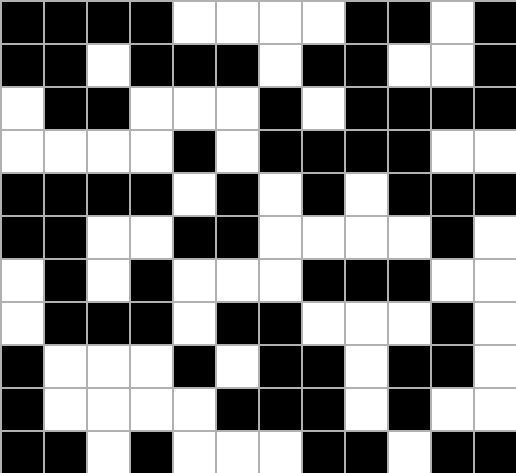[["black", "black", "black", "black", "white", "white", "white", "white", "black", "black", "white", "black"], ["black", "black", "white", "black", "black", "black", "white", "black", "black", "white", "white", "black"], ["white", "black", "black", "white", "white", "white", "black", "white", "black", "black", "black", "black"], ["white", "white", "white", "white", "black", "white", "black", "black", "black", "black", "white", "white"], ["black", "black", "black", "black", "white", "black", "white", "black", "white", "black", "black", "black"], ["black", "black", "white", "white", "black", "black", "white", "white", "white", "white", "black", "white"], ["white", "black", "white", "black", "white", "white", "white", "black", "black", "black", "white", "white"], ["white", "black", "black", "black", "white", "black", "black", "white", "white", "white", "black", "white"], ["black", "white", "white", "white", "black", "white", "black", "black", "white", "black", "black", "white"], ["black", "white", "white", "white", "white", "black", "black", "black", "white", "black", "white", "white"], ["black", "black", "white", "black", "white", "white", "white", "black", "black", "white", "black", "black"]]